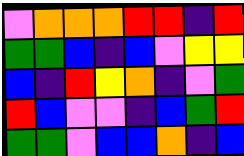[["violet", "orange", "orange", "orange", "red", "red", "indigo", "red"], ["green", "green", "blue", "indigo", "blue", "violet", "yellow", "yellow"], ["blue", "indigo", "red", "yellow", "orange", "indigo", "violet", "green"], ["red", "blue", "violet", "violet", "indigo", "blue", "green", "red"], ["green", "green", "violet", "blue", "blue", "orange", "indigo", "blue"]]